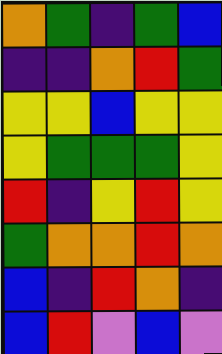[["orange", "green", "indigo", "green", "blue"], ["indigo", "indigo", "orange", "red", "green"], ["yellow", "yellow", "blue", "yellow", "yellow"], ["yellow", "green", "green", "green", "yellow"], ["red", "indigo", "yellow", "red", "yellow"], ["green", "orange", "orange", "red", "orange"], ["blue", "indigo", "red", "orange", "indigo"], ["blue", "red", "violet", "blue", "violet"]]